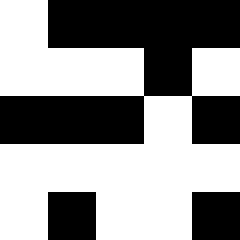[["white", "black", "black", "black", "black"], ["white", "white", "white", "black", "white"], ["black", "black", "black", "white", "black"], ["white", "white", "white", "white", "white"], ["white", "black", "white", "white", "black"]]